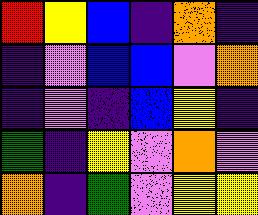[["red", "yellow", "blue", "indigo", "orange", "indigo"], ["indigo", "violet", "blue", "blue", "violet", "orange"], ["indigo", "violet", "indigo", "blue", "yellow", "indigo"], ["green", "indigo", "yellow", "violet", "orange", "violet"], ["orange", "indigo", "green", "violet", "yellow", "yellow"]]